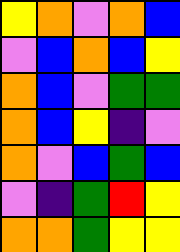[["yellow", "orange", "violet", "orange", "blue"], ["violet", "blue", "orange", "blue", "yellow"], ["orange", "blue", "violet", "green", "green"], ["orange", "blue", "yellow", "indigo", "violet"], ["orange", "violet", "blue", "green", "blue"], ["violet", "indigo", "green", "red", "yellow"], ["orange", "orange", "green", "yellow", "yellow"]]